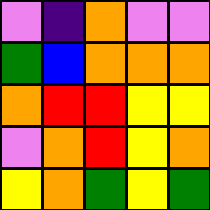[["violet", "indigo", "orange", "violet", "violet"], ["green", "blue", "orange", "orange", "orange"], ["orange", "red", "red", "yellow", "yellow"], ["violet", "orange", "red", "yellow", "orange"], ["yellow", "orange", "green", "yellow", "green"]]